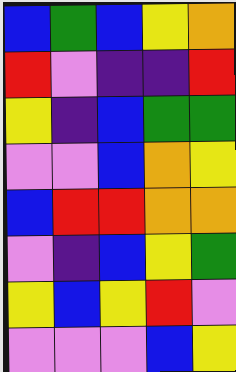[["blue", "green", "blue", "yellow", "orange"], ["red", "violet", "indigo", "indigo", "red"], ["yellow", "indigo", "blue", "green", "green"], ["violet", "violet", "blue", "orange", "yellow"], ["blue", "red", "red", "orange", "orange"], ["violet", "indigo", "blue", "yellow", "green"], ["yellow", "blue", "yellow", "red", "violet"], ["violet", "violet", "violet", "blue", "yellow"]]